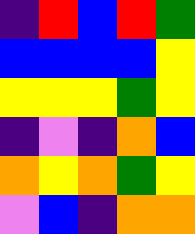[["indigo", "red", "blue", "red", "green"], ["blue", "blue", "blue", "blue", "yellow"], ["yellow", "yellow", "yellow", "green", "yellow"], ["indigo", "violet", "indigo", "orange", "blue"], ["orange", "yellow", "orange", "green", "yellow"], ["violet", "blue", "indigo", "orange", "orange"]]